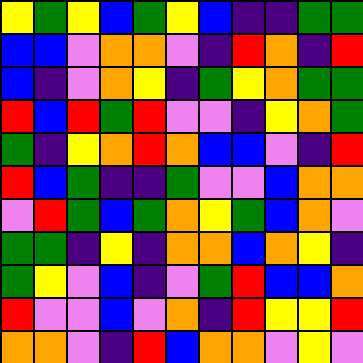[["yellow", "green", "yellow", "blue", "green", "yellow", "blue", "indigo", "indigo", "green", "green"], ["blue", "blue", "violet", "orange", "orange", "violet", "indigo", "red", "orange", "indigo", "red"], ["blue", "indigo", "violet", "orange", "yellow", "indigo", "green", "yellow", "orange", "green", "green"], ["red", "blue", "red", "green", "red", "violet", "violet", "indigo", "yellow", "orange", "green"], ["green", "indigo", "yellow", "orange", "red", "orange", "blue", "blue", "violet", "indigo", "red"], ["red", "blue", "green", "indigo", "indigo", "green", "violet", "violet", "blue", "orange", "orange"], ["violet", "red", "green", "blue", "green", "orange", "yellow", "green", "blue", "orange", "violet"], ["green", "green", "indigo", "yellow", "indigo", "orange", "orange", "blue", "orange", "yellow", "indigo"], ["green", "yellow", "violet", "blue", "indigo", "violet", "green", "red", "blue", "blue", "orange"], ["red", "violet", "violet", "blue", "violet", "orange", "indigo", "red", "yellow", "yellow", "red"], ["orange", "orange", "violet", "indigo", "red", "blue", "orange", "orange", "violet", "yellow", "violet"]]